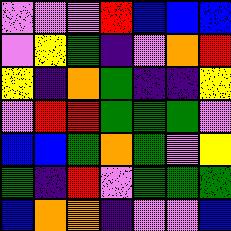[["violet", "violet", "violet", "red", "blue", "blue", "blue"], ["violet", "yellow", "green", "indigo", "violet", "orange", "red"], ["yellow", "indigo", "orange", "green", "indigo", "indigo", "yellow"], ["violet", "red", "red", "green", "green", "green", "violet"], ["blue", "blue", "green", "orange", "green", "violet", "yellow"], ["green", "indigo", "red", "violet", "green", "green", "green"], ["blue", "orange", "orange", "indigo", "violet", "violet", "blue"]]